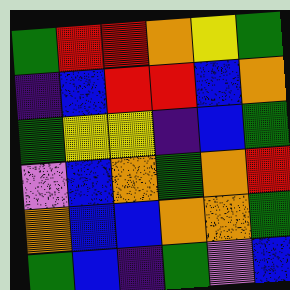[["green", "red", "red", "orange", "yellow", "green"], ["indigo", "blue", "red", "red", "blue", "orange"], ["green", "yellow", "yellow", "indigo", "blue", "green"], ["violet", "blue", "orange", "green", "orange", "red"], ["orange", "blue", "blue", "orange", "orange", "green"], ["green", "blue", "indigo", "green", "violet", "blue"]]